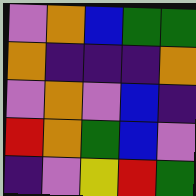[["violet", "orange", "blue", "green", "green"], ["orange", "indigo", "indigo", "indigo", "orange"], ["violet", "orange", "violet", "blue", "indigo"], ["red", "orange", "green", "blue", "violet"], ["indigo", "violet", "yellow", "red", "green"]]